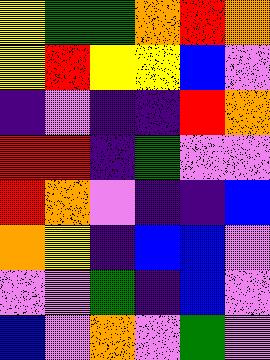[["yellow", "green", "green", "orange", "red", "orange"], ["yellow", "red", "yellow", "yellow", "blue", "violet"], ["indigo", "violet", "indigo", "indigo", "red", "orange"], ["red", "red", "indigo", "green", "violet", "violet"], ["red", "orange", "violet", "indigo", "indigo", "blue"], ["orange", "yellow", "indigo", "blue", "blue", "violet"], ["violet", "violet", "green", "indigo", "blue", "violet"], ["blue", "violet", "orange", "violet", "green", "violet"]]